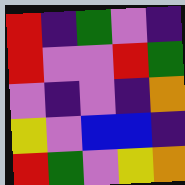[["red", "indigo", "green", "violet", "indigo"], ["red", "violet", "violet", "red", "green"], ["violet", "indigo", "violet", "indigo", "orange"], ["yellow", "violet", "blue", "blue", "indigo"], ["red", "green", "violet", "yellow", "orange"]]